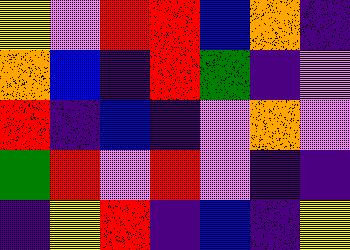[["yellow", "violet", "red", "red", "blue", "orange", "indigo"], ["orange", "blue", "indigo", "red", "green", "indigo", "violet"], ["red", "indigo", "blue", "indigo", "violet", "orange", "violet"], ["green", "red", "violet", "red", "violet", "indigo", "indigo"], ["indigo", "yellow", "red", "indigo", "blue", "indigo", "yellow"]]